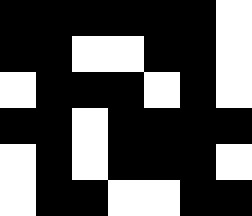[["black", "black", "black", "black", "black", "black", "white"], ["black", "black", "white", "white", "black", "black", "white"], ["white", "black", "black", "black", "white", "black", "white"], ["black", "black", "white", "black", "black", "black", "black"], ["white", "black", "white", "black", "black", "black", "white"], ["white", "black", "black", "white", "white", "black", "black"]]